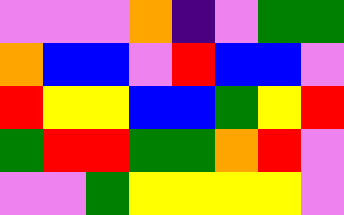[["violet", "violet", "violet", "orange", "indigo", "violet", "green", "green"], ["orange", "blue", "blue", "violet", "red", "blue", "blue", "violet"], ["red", "yellow", "yellow", "blue", "blue", "green", "yellow", "red"], ["green", "red", "red", "green", "green", "orange", "red", "violet"], ["violet", "violet", "green", "yellow", "yellow", "yellow", "yellow", "violet"]]